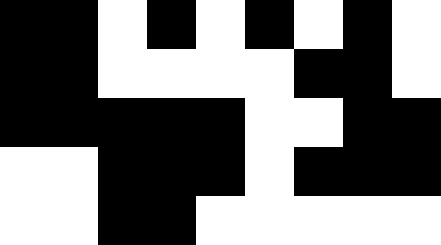[["black", "black", "white", "black", "white", "black", "white", "black", "white"], ["black", "black", "white", "white", "white", "white", "black", "black", "white"], ["black", "black", "black", "black", "black", "white", "white", "black", "black"], ["white", "white", "black", "black", "black", "white", "black", "black", "black"], ["white", "white", "black", "black", "white", "white", "white", "white", "white"]]